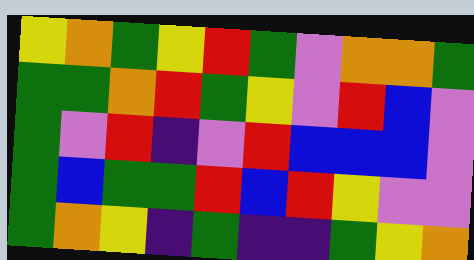[["yellow", "orange", "green", "yellow", "red", "green", "violet", "orange", "orange", "green"], ["green", "green", "orange", "red", "green", "yellow", "violet", "red", "blue", "violet"], ["green", "violet", "red", "indigo", "violet", "red", "blue", "blue", "blue", "violet"], ["green", "blue", "green", "green", "red", "blue", "red", "yellow", "violet", "violet"], ["green", "orange", "yellow", "indigo", "green", "indigo", "indigo", "green", "yellow", "orange"]]